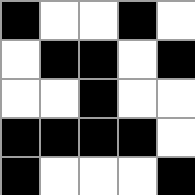[["black", "white", "white", "black", "white"], ["white", "black", "black", "white", "black"], ["white", "white", "black", "white", "white"], ["black", "black", "black", "black", "white"], ["black", "white", "white", "white", "black"]]